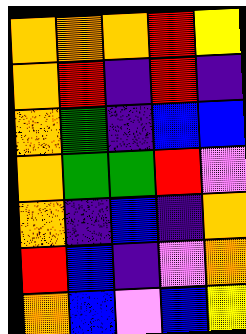[["orange", "orange", "orange", "red", "yellow"], ["orange", "red", "indigo", "red", "indigo"], ["orange", "green", "indigo", "blue", "blue"], ["orange", "green", "green", "red", "violet"], ["orange", "indigo", "blue", "indigo", "orange"], ["red", "blue", "indigo", "violet", "orange"], ["orange", "blue", "violet", "blue", "yellow"]]